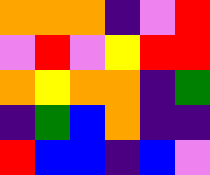[["orange", "orange", "orange", "indigo", "violet", "red"], ["violet", "red", "violet", "yellow", "red", "red"], ["orange", "yellow", "orange", "orange", "indigo", "green"], ["indigo", "green", "blue", "orange", "indigo", "indigo"], ["red", "blue", "blue", "indigo", "blue", "violet"]]